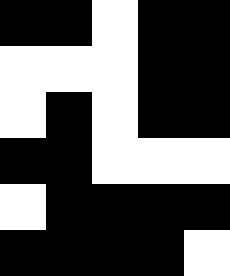[["black", "black", "white", "black", "black"], ["white", "white", "white", "black", "black"], ["white", "black", "white", "black", "black"], ["black", "black", "white", "white", "white"], ["white", "black", "black", "black", "black"], ["black", "black", "black", "black", "white"]]